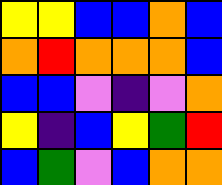[["yellow", "yellow", "blue", "blue", "orange", "blue"], ["orange", "red", "orange", "orange", "orange", "blue"], ["blue", "blue", "violet", "indigo", "violet", "orange"], ["yellow", "indigo", "blue", "yellow", "green", "red"], ["blue", "green", "violet", "blue", "orange", "orange"]]